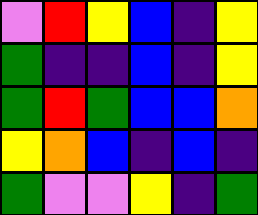[["violet", "red", "yellow", "blue", "indigo", "yellow"], ["green", "indigo", "indigo", "blue", "indigo", "yellow"], ["green", "red", "green", "blue", "blue", "orange"], ["yellow", "orange", "blue", "indigo", "blue", "indigo"], ["green", "violet", "violet", "yellow", "indigo", "green"]]